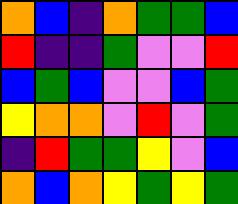[["orange", "blue", "indigo", "orange", "green", "green", "blue"], ["red", "indigo", "indigo", "green", "violet", "violet", "red"], ["blue", "green", "blue", "violet", "violet", "blue", "green"], ["yellow", "orange", "orange", "violet", "red", "violet", "green"], ["indigo", "red", "green", "green", "yellow", "violet", "blue"], ["orange", "blue", "orange", "yellow", "green", "yellow", "green"]]